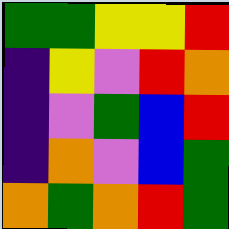[["green", "green", "yellow", "yellow", "red"], ["indigo", "yellow", "violet", "red", "orange"], ["indigo", "violet", "green", "blue", "red"], ["indigo", "orange", "violet", "blue", "green"], ["orange", "green", "orange", "red", "green"]]